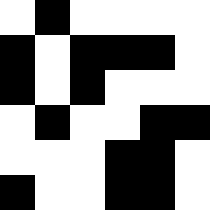[["white", "black", "white", "white", "white", "white"], ["black", "white", "black", "black", "black", "white"], ["black", "white", "black", "white", "white", "white"], ["white", "black", "white", "white", "black", "black"], ["white", "white", "white", "black", "black", "white"], ["black", "white", "white", "black", "black", "white"]]